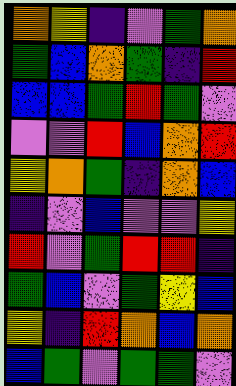[["orange", "yellow", "indigo", "violet", "green", "orange"], ["green", "blue", "orange", "green", "indigo", "red"], ["blue", "blue", "green", "red", "green", "violet"], ["violet", "violet", "red", "blue", "orange", "red"], ["yellow", "orange", "green", "indigo", "orange", "blue"], ["indigo", "violet", "blue", "violet", "violet", "yellow"], ["red", "violet", "green", "red", "red", "indigo"], ["green", "blue", "violet", "green", "yellow", "blue"], ["yellow", "indigo", "red", "orange", "blue", "orange"], ["blue", "green", "violet", "green", "green", "violet"]]